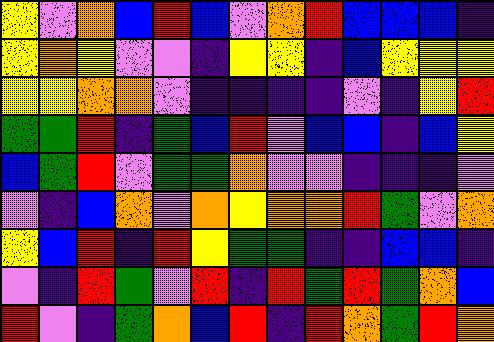[["yellow", "violet", "orange", "blue", "red", "blue", "violet", "orange", "red", "blue", "blue", "blue", "indigo"], ["yellow", "orange", "yellow", "violet", "violet", "indigo", "yellow", "yellow", "indigo", "blue", "yellow", "yellow", "yellow"], ["yellow", "yellow", "orange", "orange", "violet", "indigo", "indigo", "indigo", "indigo", "violet", "indigo", "yellow", "red"], ["green", "green", "red", "indigo", "green", "blue", "red", "violet", "blue", "blue", "indigo", "blue", "yellow"], ["blue", "green", "red", "violet", "green", "green", "orange", "violet", "violet", "indigo", "indigo", "indigo", "violet"], ["violet", "indigo", "blue", "orange", "violet", "orange", "yellow", "orange", "orange", "red", "green", "violet", "orange"], ["yellow", "blue", "red", "indigo", "red", "yellow", "green", "green", "indigo", "indigo", "blue", "blue", "indigo"], ["violet", "indigo", "red", "green", "violet", "red", "indigo", "red", "green", "red", "green", "orange", "blue"], ["red", "violet", "indigo", "green", "orange", "blue", "red", "indigo", "red", "orange", "green", "red", "orange"]]